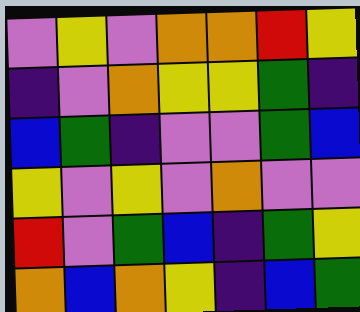[["violet", "yellow", "violet", "orange", "orange", "red", "yellow"], ["indigo", "violet", "orange", "yellow", "yellow", "green", "indigo"], ["blue", "green", "indigo", "violet", "violet", "green", "blue"], ["yellow", "violet", "yellow", "violet", "orange", "violet", "violet"], ["red", "violet", "green", "blue", "indigo", "green", "yellow"], ["orange", "blue", "orange", "yellow", "indigo", "blue", "green"]]